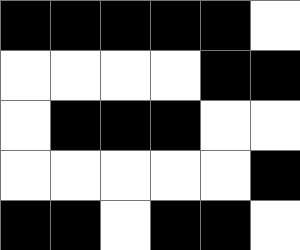[["black", "black", "black", "black", "black", "white"], ["white", "white", "white", "white", "black", "black"], ["white", "black", "black", "black", "white", "white"], ["white", "white", "white", "white", "white", "black"], ["black", "black", "white", "black", "black", "white"]]